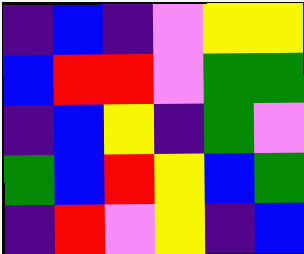[["indigo", "blue", "indigo", "violet", "yellow", "yellow"], ["blue", "red", "red", "violet", "green", "green"], ["indigo", "blue", "yellow", "indigo", "green", "violet"], ["green", "blue", "red", "yellow", "blue", "green"], ["indigo", "red", "violet", "yellow", "indigo", "blue"]]